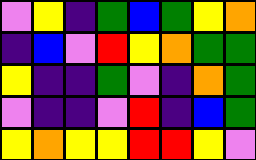[["violet", "yellow", "indigo", "green", "blue", "green", "yellow", "orange"], ["indigo", "blue", "violet", "red", "yellow", "orange", "green", "green"], ["yellow", "indigo", "indigo", "green", "violet", "indigo", "orange", "green"], ["violet", "indigo", "indigo", "violet", "red", "indigo", "blue", "green"], ["yellow", "orange", "yellow", "yellow", "red", "red", "yellow", "violet"]]